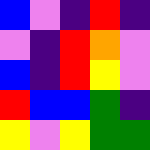[["blue", "violet", "indigo", "red", "indigo"], ["violet", "indigo", "red", "orange", "violet"], ["blue", "indigo", "red", "yellow", "violet"], ["red", "blue", "blue", "green", "indigo"], ["yellow", "violet", "yellow", "green", "green"]]